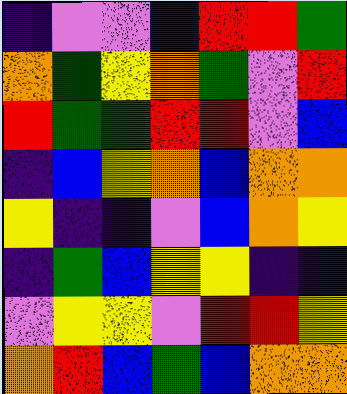[["indigo", "violet", "violet", "blue", "red", "red", "green"], ["orange", "green", "yellow", "orange", "green", "violet", "red"], ["red", "green", "green", "red", "red", "violet", "blue"], ["indigo", "blue", "yellow", "orange", "blue", "orange", "orange"], ["yellow", "indigo", "indigo", "violet", "blue", "orange", "yellow"], ["indigo", "green", "blue", "yellow", "yellow", "indigo", "indigo"], ["violet", "yellow", "yellow", "violet", "red", "red", "yellow"], ["orange", "red", "blue", "green", "blue", "orange", "orange"]]